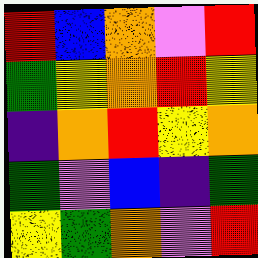[["red", "blue", "orange", "violet", "red"], ["green", "yellow", "orange", "red", "yellow"], ["indigo", "orange", "red", "yellow", "orange"], ["green", "violet", "blue", "indigo", "green"], ["yellow", "green", "orange", "violet", "red"]]